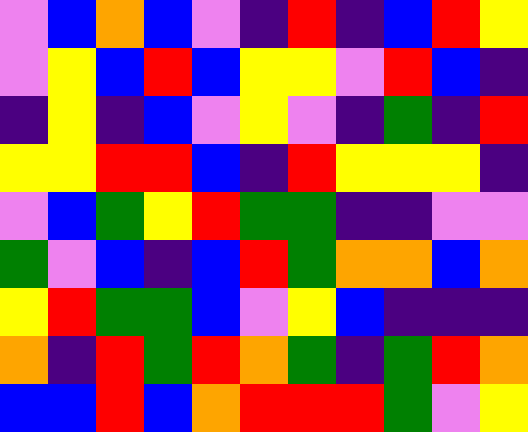[["violet", "blue", "orange", "blue", "violet", "indigo", "red", "indigo", "blue", "red", "yellow"], ["violet", "yellow", "blue", "red", "blue", "yellow", "yellow", "violet", "red", "blue", "indigo"], ["indigo", "yellow", "indigo", "blue", "violet", "yellow", "violet", "indigo", "green", "indigo", "red"], ["yellow", "yellow", "red", "red", "blue", "indigo", "red", "yellow", "yellow", "yellow", "indigo"], ["violet", "blue", "green", "yellow", "red", "green", "green", "indigo", "indigo", "violet", "violet"], ["green", "violet", "blue", "indigo", "blue", "red", "green", "orange", "orange", "blue", "orange"], ["yellow", "red", "green", "green", "blue", "violet", "yellow", "blue", "indigo", "indigo", "indigo"], ["orange", "indigo", "red", "green", "red", "orange", "green", "indigo", "green", "red", "orange"], ["blue", "blue", "red", "blue", "orange", "red", "red", "red", "green", "violet", "yellow"]]